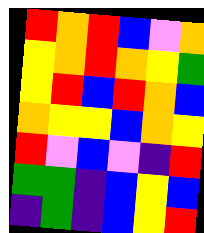[["red", "orange", "red", "blue", "violet", "orange"], ["yellow", "orange", "red", "orange", "yellow", "green"], ["yellow", "red", "blue", "red", "orange", "blue"], ["orange", "yellow", "yellow", "blue", "orange", "yellow"], ["red", "violet", "blue", "violet", "indigo", "red"], ["green", "green", "indigo", "blue", "yellow", "blue"], ["indigo", "green", "indigo", "blue", "yellow", "red"]]